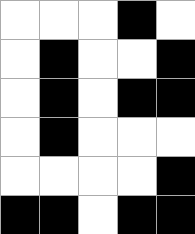[["white", "white", "white", "black", "white"], ["white", "black", "white", "white", "black"], ["white", "black", "white", "black", "black"], ["white", "black", "white", "white", "white"], ["white", "white", "white", "white", "black"], ["black", "black", "white", "black", "black"]]